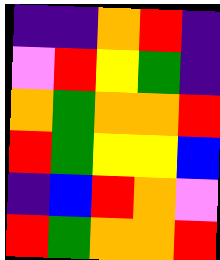[["indigo", "indigo", "orange", "red", "indigo"], ["violet", "red", "yellow", "green", "indigo"], ["orange", "green", "orange", "orange", "red"], ["red", "green", "yellow", "yellow", "blue"], ["indigo", "blue", "red", "orange", "violet"], ["red", "green", "orange", "orange", "red"]]